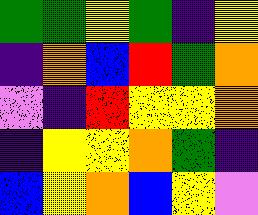[["green", "green", "yellow", "green", "indigo", "yellow"], ["indigo", "orange", "blue", "red", "green", "orange"], ["violet", "indigo", "red", "yellow", "yellow", "orange"], ["indigo", "yellow", "yellow", "orange", "green", "indigo"], ["blue", "yellow", "orange", "blue", "yellow", "violet"]]